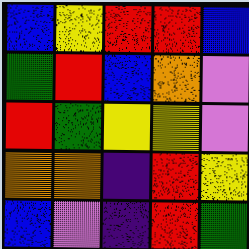[["blue", "yellow", "red", "red", "blue"], ["green", "red", "blue", "orange", "violet"], ["red", "green", "yellow", "yellow", "violet"], ["orange", "orange", "indigo", "red", "yellow"], ["blue", "violet", "indigo", "red", "green"]]